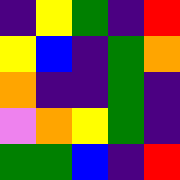[["indigo", "yellow", "green", "indigo", "red"], ["yellow", "blue", "indigo", "green", "orange"], ["orange", "indigo", "indigo", "green", "indigo"], ["violet", "orange", "yellow", "green", "indigo"], ["green", "green", "blue", "indigo", "red"]]